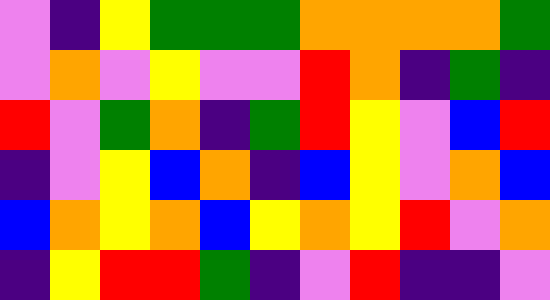[["violet", "indigo", "yellow", "green", "green", "green", "orange", "orange", "orange", "orange", "green"], ["violet", "orange", "violet", "yellow", "violet", "violet", "red", "orange", "indigo", "green", "indigo"], ["red", "violet", "green", "orange", "indigo", "green", "red", "yellow", "violet", "blue", "red"], ["indigo", "violet", "yellow", "blue", "orange", "indigo", "blue", "yellow", "violet", "orange", "blue"], ["blue", "orange", "yellow", "orange", "blue", "yellow", "orange", "yellow", "red", "violet", "orange"], ["indigo", "yellow", "red", "red", "green", "indigo", "violet", "red", "indigo", "indigo", "violet"]]